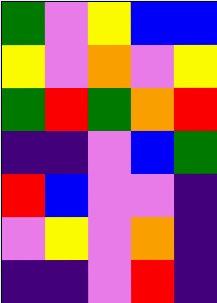[["green", "violet", "yellow", "blue", "blue"], ["yellow", "violet", "orange", "violet", "yellow"], ["green", "red", "green", "orange", "red"], ["indigo", "indigo", "violet", "blue", "green"], ["red", "blue", "violet", "violet", "indigo"], ["violet", "yellow", "violet", "orange", "indigo"], ["indigo", "indigo", "violet", "red", "indigo"]]